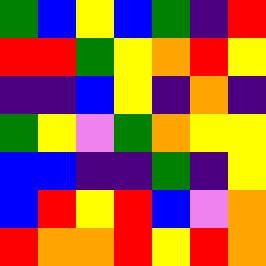[["green", "blue", "yellow", "blue", "green", "indigo", "red"], ["red", "red", "green", "yellow", "orange", "red", "yellow"], ["indigo", "indigo", "blue", "yellow", "indigo", "orange", "indigo"], ["green", "yellow", "violet", "green", "orange", "yellow", "yellow"], ["blue", "blue", "indigo", "indigo", "green", "indigo", "yellow"], ["blue", "red", "yellow", "red", "blue", "violet", "orange"], ["red", "orange", "orange", "red", "yellow", "red", "orange"]]